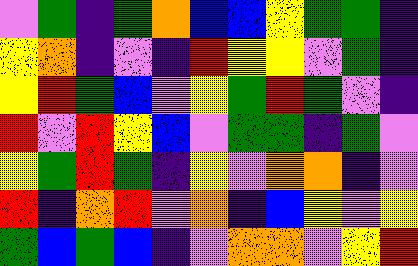[["violet", "green", "indigo", "green", "orange", "blue", "blue", "yellow", "green", "green", "indigo"], ["yellow", "orange", "indigo", "violet", "indigo", "red", "yellow", "yellow", "violet", "green", "indigo"], ["yellow", "red", "green", "blue", "violet", "yellow", "green", "red", "green", "violet", "indigo"], ["red", "violet", "red", "yellow", "blue", "violet", "green", "green", "indigo", "green", "violet"], ["yellow", "green", "red", "green", "indigo", "yellow", "violet", "orange", "orange", "indigo", "violet"], ["red", "indigo", "orange", "red", "violet", "orange", "indigo", "blue", "yellow", "violet", "yellow"], ["green", "blue", "green", "blue", "indigo", "violet", "orange", "orange", "violet", "yellow", "red"]]